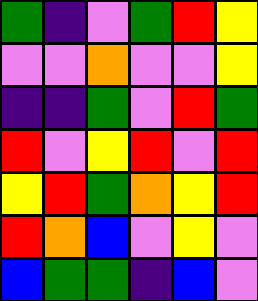[["green", "indigo", "violet", "green", "red", "yellow"], ["violet", "violet", "orange", "violet", "violet", "yellow"], ["indigo", "indigo", "green", "violet", "red", "green"], ["red", "violet", "yellow", "red", "violet", "red"], ["yellow", "red", "green", "orange", "yellow", "red"], ["red", "orange", "blue", "violet", "yellow", "violet"], ["blue", "green", "green", "indigo", "blue", "violet"]]